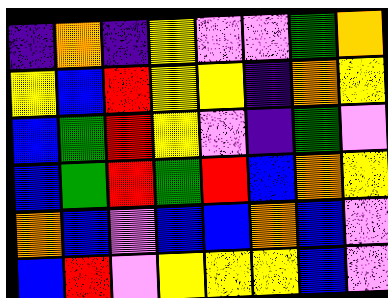[["indigo", "orange", "indigo", "yellow", "violet", "violet", "green", "orange"], ["yellow", "blue", "red", "yellow", "yellow", "indigo", "orange", "yellow"], ["blue", "green", "red", "yellow", "violet", "indigo", "green", "violet"], ["blue", "green", "red", "green", "red", "blue", "orange", "yellow"], ["orange", "blue", "violet", "blue", "blue", "orange", "blue", "violet"], ["blue", "red", "violet", "yellow", "yellow", "yellow", "blue", "violet"]]